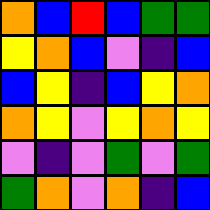[["orange", "blue", "red", "blue", "green", "green"], ["yellow", "orange", "blue", "violet", "indigo", "blue"], ["blue", "yellow", "indigo", "blue", "yellow", "orange"], ["orange", "yellow", "violet", "yellow", "orange", "yellow"], ["violet", "indigo", "violet", "green", "violet", "green"], ["green", "orange", "violet", "orange", "indigo", "blue"]]